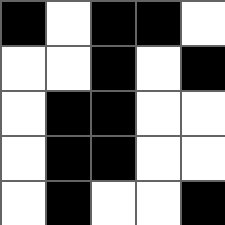[["black", "white", "black", "black", "white"], ["white", "white", "black", "white", "black"], ["white", "black", "black", "white", "white"], ["white", "black", "black", "white", "white"], ["white", "black", "white", "white", "black"]]